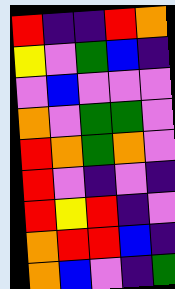[["red", "indigo", "indigo", "red", "orange"], ["yellow", "violet", "green", "blue", "indigo"], ["violet", "blue", "violet", "violet", "violet"], ["orange", "violet", "green", "green", "violet"], ["red", "orange", "green", "orange", "violet"], ["red", "violet", "indigo", "violet", "indigo"], ["red", "yellow", "red", "indigo", "violet"], ["orange", "red", "red", "blue", "indigo"], ["orange", "blue", "violet", "indigo", "green"]]